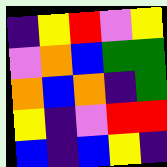[["indigo", "yellow", "red", "violet", "yellow"], ["violet", "orange", "blue", "green", "green"], ["orange", "blue", "orange", "indigo", "green"], ["yellow", "indigo", "violet", "red", "red"], ["blue", "indigo", "blue", "yellow", "indigo"]]